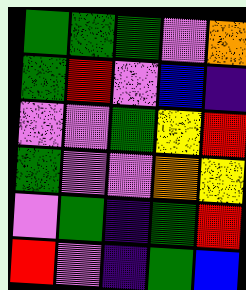[["green", "green", "green", "violet", "orange"], ["green", "red", "violet", "blue", "indigo"], ["violet", "violet", "green", "yellow", "red"], ["green", "violet", "violet", "orange", "yellow"], ["violet", "green", "indigo", "green", "red"], ["red", "violet", "indigo", "green", "blue"]]